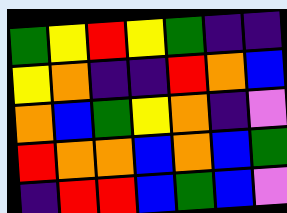[["green", "yellow", "red", "yellow", "green", "indigo", "indigo"], ["yellow", "orange", "indigo", "indigo", "red", "orange", "blue"], ["orange", "blue", "green", "yellow", "orange", "indigo", "violet"], ["red", "orange", "orange", "blue", "orange", "blue", "green"], ["indigo", "red", "red", "blue", "green", "blue", "violet"]]